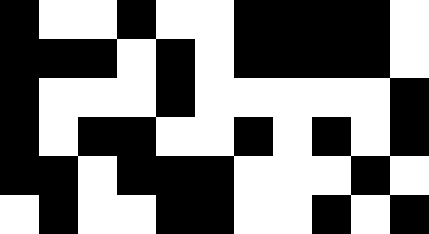[["black", "white", "white", "black", "white", "white", "black", "black", "black", "black", "white"], ["black", "black", "black", "white", "black", "white", "black", "black", "black", "black", "white"], ["black", "white", "white", "white", "black", "white", "white", "white", "white", "white", "black"], ["black", "white", "black", "black", "white", "white", "black", "white", "black", "white", "black"], ["black", "black", "white", "black", "black", "black", "white", "white", "white", "black", "white"], ["white", "black", "white", "white", "black", "black", "white", "white", "black", "white", "black"]]